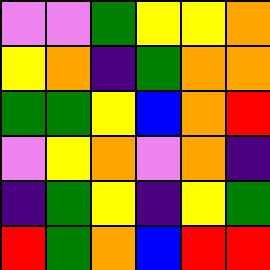[["violet", "violet", "green", "yellow", "yellow", "orange"], ["yellow", "orange", "indigo", "green", "orange", "orange"], ["green", "green", "yellow", "blue", "orange", "red"], ["violet", "yellow", "orange", "violet", "orange", "indigo"], ["indigo", "green", "yellow", "indigo", "yellow", "green"], ["red", "green", "orange", "blue", "red", "red"]]